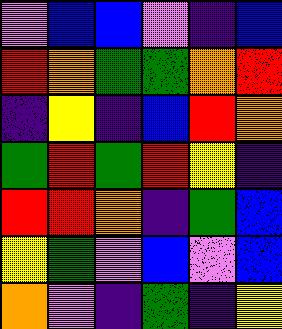[["violet", "blue", "blue", "violet", "indigo", "blue"], ["red", "orange", "green", "green", "orange", "red"], ["indigo", "yellow", "indigo", "blue", "red", "orange"], ["green", "red", "green", "red", "yellow", "indigo"], ["red", "red", "orange", "indigo", "green", "blue"], ["yellow", "green", "violet", "blue", "violet", "blue"], ["orange", "violet", "indigo", "green", "indigo", "yellow"]]